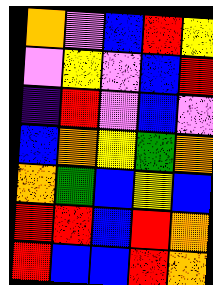[["orange", "violet", "blue", "red", "yellow"], ["violet", "yellow", "violet", "blue", "red"], ["indigo", "red", "violet", "blue", "violet"], ["blue", "orange", "yellow", "green", "orange"], ["orange", "green", "blue", "yellow", "blue"], ["red", "red", "blue", "red", "orange"], ["red", "blue", "blue", "red", "orange"]]